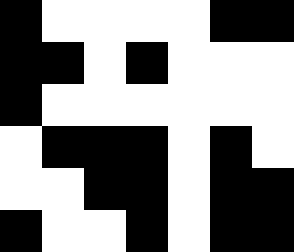[["black", "white", "white", "white", "white", "black", "black"], ["black", "black", "white", "black", "white", "white", "white"], ["black", "white", "white", "white", "white", "white", "white"], ["white", "black", "black", "black", "white", "black", "white"], ["white", "white", "black", "black", "white", "black", "black"], ["black", "white", "white", "black", "white", "black", "black"]]